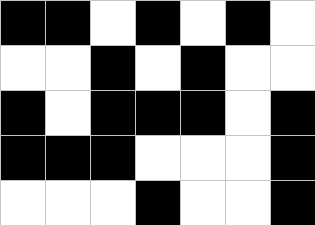[["black", "black", "white", "black", "white", "black", "white"], ["white", "white", "black", "white", "black", "white", "white"], ["black", "white", "black", "black", "black", "white", "black"], ["black", "black", "black", "white", "white", "white", "black"], ["white", "white", "white", "black", "white", "white", "black"]]